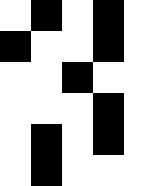[["white", "black", "white", "black", "white"], ["black", "white", "white", "black", "white"], ["white", "white", "black", "white", "white"], ["white", "white", "white", "black", "white"], ["white", "black", "white", "black", "white"], ["white", "black", "white", "white", "white"]]